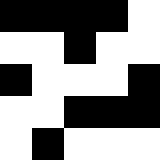[["black", "black", "black", "black", "white"], ["white", "white", "black", "white", "white"], ["black", "white", "white", "white", "black"], ["white", "white", "black", "black", "black"], ["white", "black", "white", "white", "white"]]